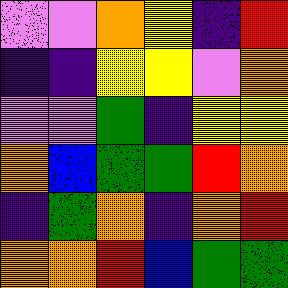[["violet", "violet", "orange", "yellow", "indigo", "red"], ["indigo", "indigo", "yellow", "yellow", "violet", "orange"], ["violet", "violet", "green", "indigo", "yellow", "yellow"], ["orange", "blue", "green", "green", "red", "orange"], ["indigo", "green", "orange", "indigo", "orange", "red"], ["orange", "orange", "red", "blue", "green", "green"]]